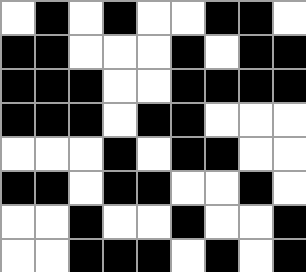[["white", "black", "white", "black", "white", "white", "black", "black", "white"], ["black", "black", "white", "white", "white", "black", "white", "black", "black"], ["black", "black", "black", "white", "white", "black", "black", "black", "black"], ["black", "black", "black", "white", "black", "black", "white", "white", "white"], ["white", "white", "white", "black", "white", "black", "black", "white", "white"], ["black", "black", "white", "black", "black", "white", "white", "black", "white"], ["white", "white", "black", "white", "white", "black", "white", "white", "black"], ["white", "white", "black", "black", "black", "white", "black", "white", "black"]]